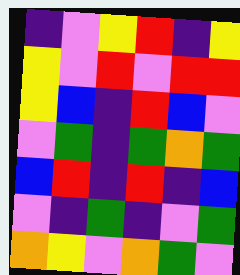[["indigo", "violet", "yellow", "red", "indigo", "yellow"], ["yellow", "violet", "red", "violet", "red", "red"], ["yellow", "blue", "indigo", "red", "blue", "violet"], ["violet", "green", "indigo", "green", "orange", "green"], ["blue", "red", "indigo", "red", "indigo", "blue"], ["violet", "indigo", "green", "indigo", "violet", "green"], ["orange", "yellow", "violet", "orange", "green", "violet"]]